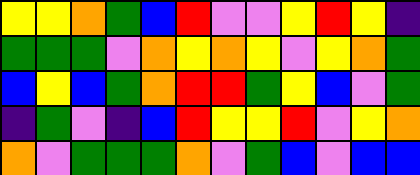[["yellow", "yellow", "orange", "green", "blue", "red", "violet", "violet", "yellow", "red", "yellow", "indigo"], ["green", "green", "green", "violet", "orange", "yellow", "orange", "yellow", "violet", "yellow", "orange", "green"], ["blue", "yellow", "blue", "green", "orange", "red", "red", "green", "yellow", "blue", "violet", "green"], ["indigo", "green", "violet", "indigo", "blue", "red", "yellow", "yellow", "red", "violet", "yellow", "orange"], ["orange", "violet", "green", "green", "green", "orange", "violet", "green", "blue", "violet", "blue", "blue"]]